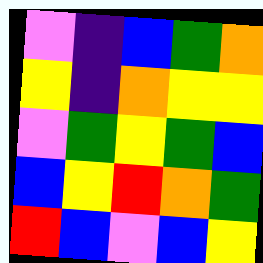[["violet", "indigo", "blue", "green", "orange"], ["yellow", "indigo", "orange", "yellow", "yellow"], ["violet", "green", "yellow", "green", "blue"], ["blue", "yellow", "red", "orange", "green"], ["red", "blue", "violet", "blue", "yellow"]]